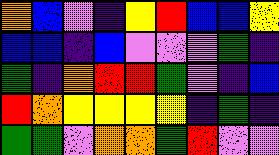[["orange", "blue", "violet", "indigo", "yellow", "red", "blue", "blue", "yellow"], ["blue", "blue", "indigo", "blue", "violet", "violet", "violet", "green", "indigo"], ["green", "indigo", "orange", "red", "red", "green", "violet", "indigo", "blue"], ["red", "orange", "yellow", "yellow", "yellow", "yellow", "indigo", "green", "indigo"], ["green", "green", "violet", "orange", "orange", "green", "red", "violet", "violet"]]